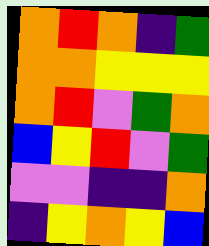[["orange", "red", "orange", "indigo", "green"], ["orange", "orange", "yellow", "yellow", "yellow"], ["orange", "red", "violet", "green", "orange"], ["blue", "yellow", "red", "violet", "green"], ["violet", "violet", "indigo", "indigo", "orange"], ["indigo", "yellow", "orange", "yellow", "blue"]]